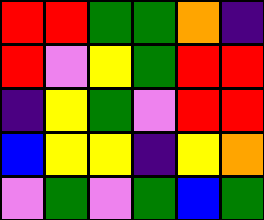[["red", "red", "green", "green", "orange", "indigo"], ["red", "violet", "yellow", "green", "red", "red"], ["indigo", "yellow", "green", "violet", "red", "red"], ["blue", "yellow", "yellow", "indigo", "yellow", "orange"], ["violet", "green", "violet", "green", "blue", "green"]]